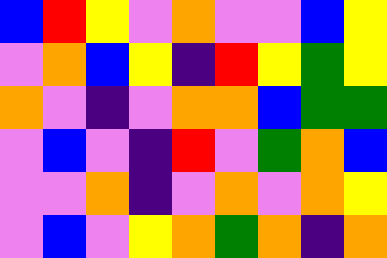[["blue", "red", "yellow", "violet", "orange", "violet", "violet", "blue", "yellow"], ["violet", "orange", "blue", "yellow", "indigo", "red", "yellow", "green", "yellow"], ["orange", "violet", "indigo", "violet", "orange", "orange", "blue", "green", "green"], ["violet", "blue", "violet", "indigo", "red", "violet", "green", "orange", "blue"], ["violet", "violet", "orange", "indigo", "violet", "orange", "violet", "orange", "yellow"], ["violet", "blue", "violet", "yellow", "orange", "green", "orange", "indigo", "orange"]]